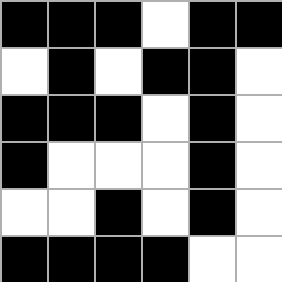[["black", "black", "black", "white", "black", "black"], ["white", "black", "white", "black", "black", "white"], ["black", "black", "black", "white", "black", "white"], ["black", "white", "white", "white", "black", "white"], ["white", "white", "black", "white", "black", "white"], ["black", "black", "black", "black", "white", "white"]]